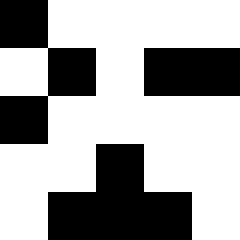[["black", "white", "white", "white", "white"], ["white", "black", "white", "black", "black"], ["black", "white", "white", "white", "white"], ["white", "white", "black", "white", "white"], ["white", "black", "black", "black", "white"]]